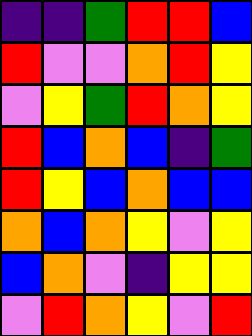[["indigo", "indigo", "green", "red", "red", "blue"], ["red", "violet", "violet", "orange", "red", "yellow"], ["violet", "yellow", "green", "red", "orange", "yellow"], ["red", "blue", "orange", "blue", "indigo", "green"], ["red", "yellow", "blue", "orange", "blue", "blue"], ["orange", "blue", "orange", "yellow", "violet", "yellow"], ["blue", "orange", "violet", "indigo", "yellow", "yellow"], ["violet", "red", "orange", "yellow", "violet", "red"]]